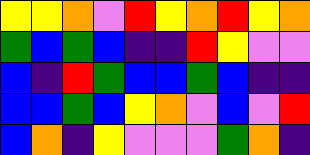[["yellow", "yellow", "orange", "violet", "red", "yellow", "orange", "red", "yellow", "orange"], ["green", "blue", "green", "blue", "indigo", "indigo", "red", "yellow", "violet", "violet"], ["blue", "indigo", "red", "green", "blue", "blue", "green", "blue", "indigo", "indigo"], ["blue", "blue", "green", "blue", "yellow", "orange", "violet", "blue", "violet", "red"], ["blue", "orange", "indigo", "yellow", "violet", "violet", "violet", "green", "orange", "indigo"]]